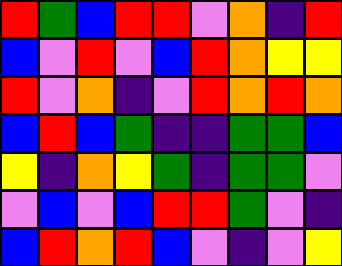[["red", "green", "blue", "red", "red", "violet", "orange", "indigo", "red"], ["blue", "violet", "red", "violet", "blue", "red", "orange", "yellow", "yellow"], ["red", "violet", "orange", "indigo", "violet", "red", "orange", "red", "orange"], ["blue", "red", "blue", "green", "indigo", "indigo", "green", "green", "blue"], ["yellow", "indigo", "orange", "yellow", "green", "indigo", "green", "green", "violet"], ["violet", "blue", "violet", "blue", "red", "red", "green", "violet", "indigo"], ["blue", "red", "orange", "red", "blue", "violet", "indigo", "violet", "yellow"]]